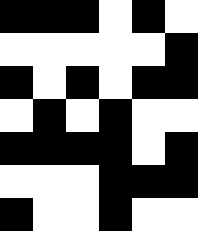[["black", "black", "black", "white", "black", "white"], ["white", "white", "white", "white", "white", "black"], ["black", "white", "black", "white", "black", "black"], ["white", "black", "white", "black", "white", "white"], ["black", "black", "black", "black", "white", "black"], ["white", "white", "white", "black", "black", "black"], ["black", "white", "white", "black", "white", "white"]]